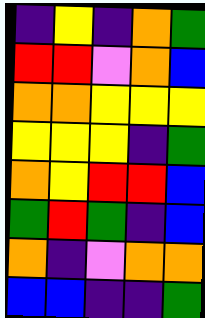[["indigo", "yellow", "indigo", "orange", "green"], ["red", "red", "violet", "orange", "blue"], ["orange", "orange", "yellow", "yellow", "yellow"], ["yellow", "yellow", "yellow", "indigo", "green"], ["orange", "yellow", "red", "red", "blue"], ["green", "red", "green", "indigo", "blue"], ["orange", "indigo", "violet", "orange", "orange"], ["blue", "blue", "indigo", "indigo", "green"]]